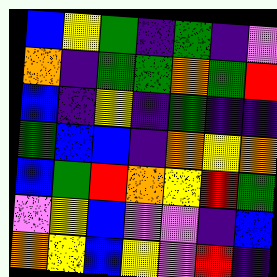[["blue", "yellow", "green", "indigo", "green", "indigo", "violet"], ["orange", "indigo", "green", "green", "orange", "green", "red"], ["blue", "indigo", "yellow", "indigo", "green", "indigo", "indigo"], ["green", "blue", "blue", "indigo", "orange", "yellow", "orange"], ["blue", "green", "red", "orange", "yellow", "red", "green"], ["violet", "yellow", "blue", "violet", "violet", "indigo", "blue"], ["orange", "yellow", "blue", "yellow", "violet", "red", "indigo"]]